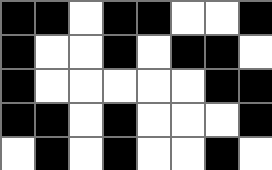[["black", "black", "white", "black", "black", "white", "white", "black"], ["black", "white", "white", "black", "white", "black", "black", "white"], ["black", "white", "white", "white", "white", "white", "black", "black"], ["black", "black", "white", "black", "white", "white", "white", "black"], ["white", "black", "white", "black", "white", "white", "black", "white"]]